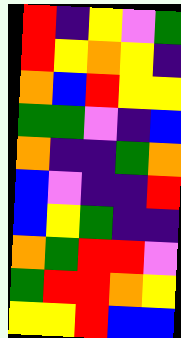[["red", "indigo", "yellow", "violet", "green"], ["red", "yellow", "orange", "yellow", "indigo"], ["orange", "blue", "red", "yellow", "yellow"], ["green", "green", "violet", "indigo", "blue"], ["orange", "indigo", "indigo", "green", "orange"], ["blue", "violet", "indigo", "indigo", "red"], ["blue", "yellow", "green", "indigo", "indigo"], ["orange", "green", "red", "red", "violet"], ["green", "red", "red", "orange", "yellow"], ["yellow", "yellow", "red", "blue", "blue"]]